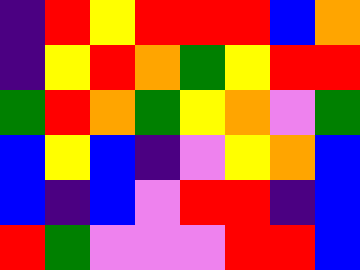[["indigo", "red", "yellow", "red", "red", "red", "blue", "orange"], ["indigo", "yellow", "red", "orange", "green", "yellow", "red", "red"], ["green", "red", "orange", "green", "yellow", "orange", "violet", "green"], ["blue", "yellow", "blue", "indigo", "violet", "yellow", "orange", "blue"], ["blue", "indigo", "blue", "violet", "red", "red", "indigo", "blue"], ["red", "green", "violet", "violet", "violet", "red", "red", "blue"]]